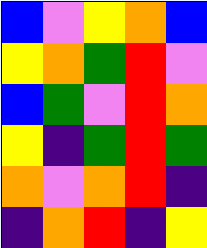[["blue", "violet", "yellow", "orange", "blue"], ["yellow", "orange", "green", "red", "violet"], ["blue", "green", "violet", "red", "orange"], ["yellow", "indigo", "green", "red", "green"], ["orange", "violet", "orange", "red", "indigo"], ["indigo", "orange", "red", "indigo", "yellow"]]